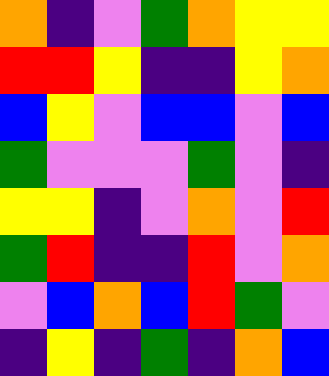[["orange", "indigo", "violet", "green", "orange", "yellow", "yellow"], ["red", "red", "yellow", "indigo", "indigo", "yellow", "orange"], ["blue", "yellow", "violet", "blue", "blue", "violet", "blue"], ["green", "violet", "violet", "violet", "green", "violet", "indigo"], ["yellow", "yellow", "indigo", "violet", "orange", "violet", "red"], ["green", "red", "indigo", "indigo", "red", "violet", "orange"], ["violet", "blue", "orange", "blue", "red", "green", "violet"], ["indigo", "yellow", "indigo", "green", "indigo", "orange", "blue"]]